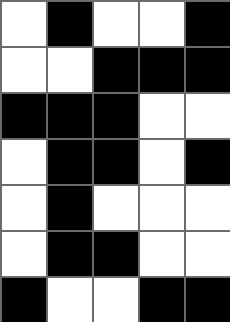[["white", "black", "white", "white", "black"], ["white", "white", "black", "black", "black"], ["black", "black", "black", "white", "white"], ["white", "black", "black", "white", "black"], ["white", "black", "white", "white", "white"], ["white", "black", "black", "white", "white"], ["black", "white", "white", "black", "black"]]